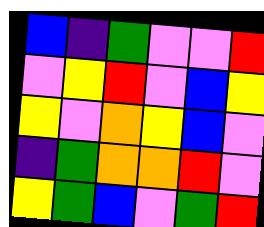[["blue", "indigo", "green", "violet", "violet", "red"], ["violet", "yellow", "red", "violet", "blue", "yellow"], ["yellow", "violet", "orange", "yellow", "blue", "violet"], ["indigo", "green", "orange", "orange", "red", "violet"], ["yellow", "green", "blue", "violet", "green", "red"]]